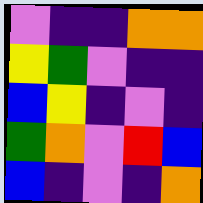[["violet", "indigo", "indigo", "orange", "orange"], ["yellow", "green", "violet", "indigo", "indigo"], ["blue", "yellow", "indigo", "violet", "indigo"], ["green", "orange", "violet", "red", "blue"], ["blue", "indigo", "violet", "indigo", "orange"]]